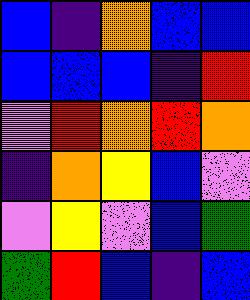[["blue", "indigo", "orange", "blue", "blue"], ["blue", "blue", "blue", "indigo", "red"], ["violet", "red", "orange", "red", "orange"], ["indigo", "orange", "yellow", "blue", "violet"], ["violet", "yellow", "violet", "blue", "green"], ["green", "red", "blue", "indigo", "blue"]]